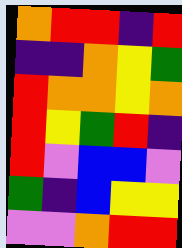[["orange", "red", "red", "indigo", "red"], ["indigo", "indigo", "orange", "yellow", "green"], ["red", "orange", "orange", "yellow", "orange"], ["red", "yellow", "green", "red", "indigo"], ["red", "violet", "blue", "blue", "violet"], ["green", "indigo", "blue", "yellow", "yellow"], ["violet", "violet", "orange", "red", "red"]]